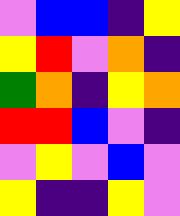[["violet", "blue", "blue", "indigo", "yellow"], ["yellow", "red", "violet", "orange", "indigo"], ["green", "orange", "indigo", "yellow", "orange"], ["red", "red", "blue", "violet", "indigo"], ["violet", "yellow", "violet", "blue", "violet"], ["yellow", "indigo", "indigo", "yellow", "violet"]]